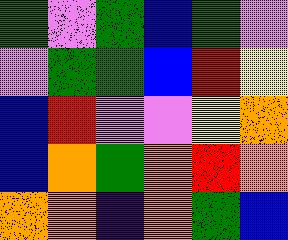[["green", "violet", "green", "blue", "green", "violet"], ["violet", "green", "green", "blue", "red", "yellow"], ["blue", "red", "violet", "violet", "yellow", "orange"], ["blue", "orange", "green", "orange", "red", "orange"], ["orange", "orange", "indigo", "orange", "green", "blue"]]